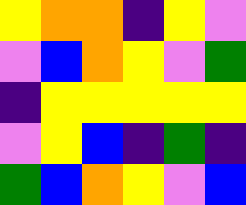[["yellow", "orange", "orange", "indigo", "yellow", "violet"], ["violet", "blue", "orange", "yellow", "violet", "green"], ["indigo", "yellow", "yellow", "yellow", "yellow", "yellow"], ["violet", "yellow", "blue", "indigo", "green", "indigo"], ["green", "blue", "orange", "yellow", "violet", "blue"]]